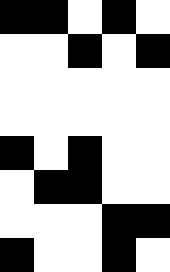[["black", "black", "white", "black", "white"], ["white", "white", "black", "white", "black"], ["white", "white", "white", "white", "white"], ["white", "white", "white", "white", "white"], ["black", "white", "black", "white", "white"], ["white", "black", "black", "white", "white"], ["white", "white", "white", "black", "black"], ["black", "white", "white", "black", "white"]]